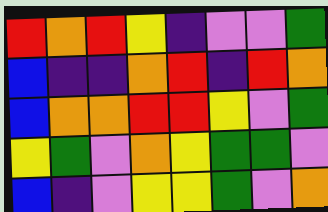[["red", "orange", "red", "yellow", "indigo", "violet", "violet", "green"], ["blue", "indigo", "indigo", "orange", "red", "indigo", "red", "orange"], ["blue", "orange", "orange", "red", "red", "yellow", "violet", "green"], ["yellow", "green", "violet", "orange", "yellow", "green", "green", "violet"], ["blue", "indigo", "violet", "yellow", "yellow", "green", "violet", "orange"]]